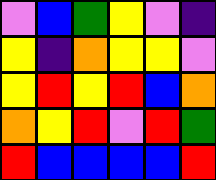[["violet", "blue", "green", "yellow", "violet", "indigo"], ["yellow", "indigo", "orange", "yellow", "yellow", "violet"], ["yellow", "red", "yellow", "red", "blue", "orange"], ["orange", "yellow", "red", "violet", "red", "green"], ["red", "blue", "blue", "blue", "blue", "red"]]